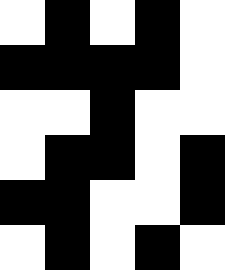[["white", "black", "white", "black", "white"], ["black", "black", "black", "black", "white"], ["white", "white", "black", "white", "white"], ["white", "black", "black", "white", "black"], ["black", "black", "white", "white", "black"], ["white", "black", "white", "black", "white"]]